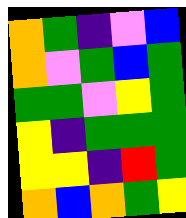[["orange", "green", "indigo", "violet", "blue"], ["orange", "violet", "green", "blue", "green"], ["green", "green", "violet", "yellow", "green"], ["yellow", "indigo", "green", "green", "green"], ["yellow", "yellow", "indigo", "red", "green"], ["orange", "blue", "orange", "green", "yellow"]]